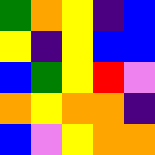[["green", "orange", "yellow", "indigo", "blue"], ["yellow", "indigo", "yellow", "blue", "blue"], ["blue", "green", "yellow", "red", "violet"], ["orange", "yellow", "orange", "orange", "indigo"], ["blue", "violet", "yellow", "orange", "orange"]]